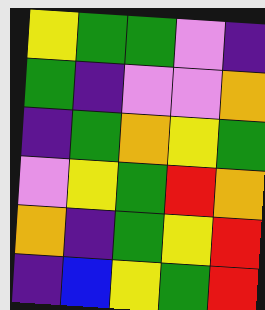[["yellow", "green", "green", "violet", "indigo"], ["green", "indigo", "violet", "violet", "orange"], ["indigo", "green", "orange", "yellow", "green"], ["violet", "yellow", "green", "red", "orange"], ["orange", "indigo", "green", "yellow", "red"], ["indigo", "blue", "yellow", "green", "red"]]